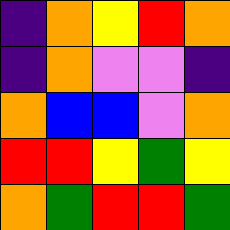[["indigo", "orange", "yellow", "red", "orange"], ["indigo", "orange", "violet", "violet", "indigo"], ["orange", "blue", "blue", "violet", "orange"], ["red", "red", "yellow", "green", "yellow"], ["orange", "green", "red", "red", "green"]]